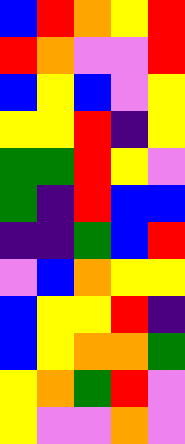[["blue", "red", "orange", "yellow", "red"], ["red", "orange", "violet", "violet", "red"], ["blue", "yellow", "blue", "violet", "yellow"], ["yellow", "yellow", "red", "indigo", "yellow"], ["green", "green", "red", "yellow", "violet"], ["green", "indigo", "red", "blue", "blue"], ["indigo", "indigo", "green", "blue", "red"], ["violet", "blue", "orange", "yellow", "yellow"], ["blue", "yellow", "yellow", "red", "indigo"], ["blue", "yellow", "orange", "orange", "green"], ["yellow", "orange", "green", "red", "violet"], ["yellow", "violet", "violet", "orange", "violet"]]